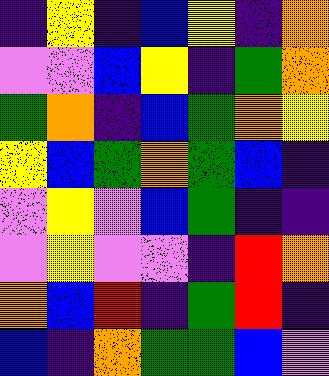[["indigo", "yellow", "indigo", "blue", "yellow", "indigo", "orange"], ["violet", "violet", "blue", "yellow", "indigo", "green", "orange"], ["green", "orange", "indigo", "blue", "green", "orange", "yellow"], ["yellow", "blue", "green", "orange", "green", "blue", "indigo"], ["violet", "yellow", "violet", "blue", "green", "indigo", "indigo"], ["violet", "yellow", "violet", "violet", "indigo", "red", "orange"], ["orange", "blue", "red", "indigo", "green", "red", "indigo"], ["blue", "indigo", "orange", "green", "green", "blue", "violet"]]